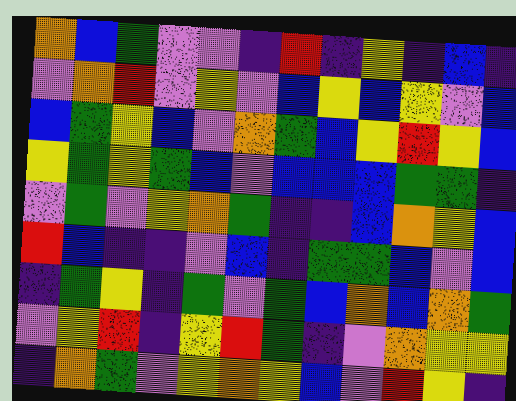[["orange", "blue", "green", "violet", "violet", "indigo", "red", "indigo", "yellow", "indigo", "blue", "indigo"], ["violet", "orange", "red", "violet", "yellow", "violet", "blue", "yellow", "blue", "yellow", "violet", "blue"], ["blue", "green", "yellow", "blue", "violet", "orange", "green", "blue", "yellow", "red", "yellow", "blue"], ["yellow", "green", "yellow", "green", "blue", "violet", "blue", "blue", "blue", "green", "green", "indigo"], ["violet", "green", "violet", "yellow", "orange", "green", "indigo", "indigo", "blue", "orange", "yellow", "blue"], ["red", "blue", "indigo", "indigo", "violet", "blue", "indigo", "green", "green", "blue", "violet", "blue"], ["indigo", "green", "yellow", "indigo", "green", "violet", "green", "blue", "orange", "blue", "orange", "green"], ["violet", "yellow", "red", "indigo", "yellow", "red", "green", "indigo", "violet", "orange", "yellow", "yellow"], ["indigo", "orange", "green", "violet", "yellow", "orange", "yellow", "blue", "violet", "red", "yellow", "indigo"]]